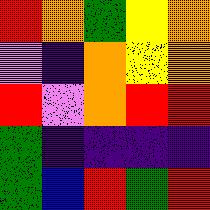[["red", "orange", "green", "yellow", "orange"], ["violet", "indigo", "orange", "yellow", "orange"], ["red", "violet", "orange", "red", "red"], ["green", "indigo", "indigo", "indigo", "indigo"], ["green", "blue", "red", "green", "red"]]